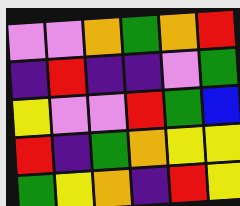[["violet", "violet", "orange", "green", "orange", "red"], ["indigo", "red", "indigo", "indigo", "violet", "green"], ["yellow", "violet", "violet", "red", "green", "blue"], ["red", "indigo", "green", "orange", "yellow", "yellow"], ["green", "yellow", "orange", "indigo", "red", "yellow"]]